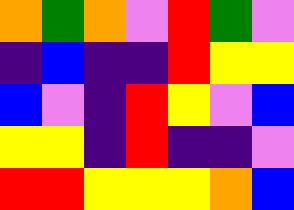[["orange", "green", "orange", "violet", "red", "green", "violet"], ["indigo", "blue", "indigo", "indigo", "red", "yellow", "yellow"], ["blue", "violet", "indigo", "red", "yellow", "violet", "blue"], ["yellow", "yellow", "indigo", "red", "indigo", "indigo", "violet"], ["red", "red", "yellow", "yellow", "yellow", "orange", "blue"]]